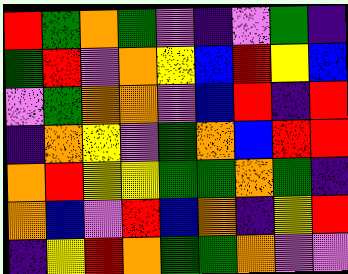[["red", "green", "orange", "green", "violet", "indigo", "violet", "green", "indigo"], ["green", "red", "violet", "orange", "yellow", "blue", "red", "yellow", "blue"], ["violet", "green", "orange", "orange", "violet", "blue", "red", "indigo", "red"], ["indigo", "orange", "yellow", "violet", "green", "orange", "blue", "red", "red"], ["orange", "red", "yellow", "yellow", "green", "green", "orange", "green", "indigo"], ["orange", "blue", "violet", "red", "blue", "orange", "indigo", "yellow", "red"], ["indigo", "yellow", "red", "orange", "green", "green", "orange", "violet", "violet"]]